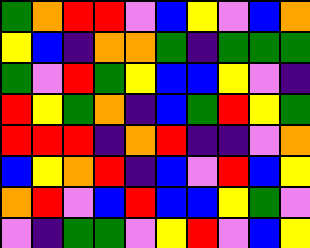[["green", "orange", "red", "red", "violet", "blue", "yellow", "violet", "blue", "orange"], ["yellow", "blue", "indigo", "orange", "orange", "green", "indigo", "green", "green", "green"], ["green", "violet", "red", "green", "yellow", "blue", "blue", "yellow", "violet", "indigo"], ["red", "yellow", "green", "orange", "indigo", "blue", "green", "red", "yellow", "green"], ["red", "red", "red", "indigo", "orange", "red", "indigo", "indigo", "violet", "orange"], ["blue", "yellow", "orange", "red", "indigo", "blue", "violet", "red", "blue", "yellow"], ["orange", "red", "violet", "blue", "red", "blue", "blue", "yellow", "green", "violet"], ["violet", "indigo", "green", "green", "violet", "yellow", "red", "violet", "blue", "yellow"]]